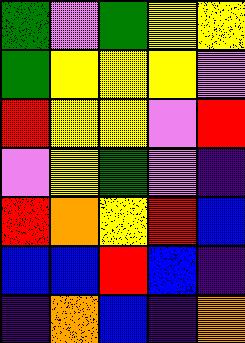[["green", "violet", "green", "yellow", "yellow"], ["green", "yellow", "yellow", "yellow", "violet"], ["red", "yellow", "yellow", "violet", "red"], ["violet", "yellow", "green", "violet", "indigo"], ["red", "orange", "yellow", "red", "blue"], ["blue", "blue", "red", "blue", "indigo"], ["indigo", "orange", "blue", "indigo", "orange"]]